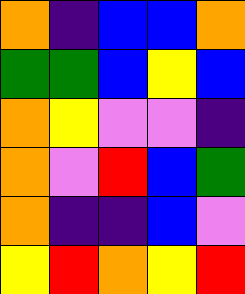[["orange", "indigo", "blue", "blue", "orange"], ["green", "green", "blue", "yellow", "blue"], ["orange", "yellow", "violet", "violet", "indigo"], ["orange", "violet", "red", "blue", "green"], ["orange", "indigo", "indigo", "blue", "violet"], ["yellow", "red", "orange", "yellow", "red"]]